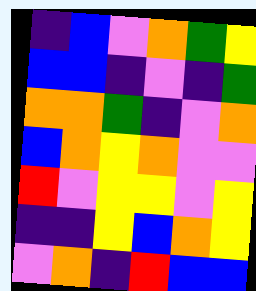[["indigo", "blue", "violet", "orange", "green", "yellow"], ["blue", "blue", "indigo", "violet", "indigo", "green"], ["orange", "orange", "green", "indigo", "violet", "orange"], ["blue", "orange", "yellow", "orange", "violet", "violet"], ["red", "violet", "yellow", "yellow", "violet", "yellow"], ["indigo", "indigo", "yellow", "blue", "orange", "yellow"], ["violet", "orange", "indigo", "red", "blue", "blue"]]